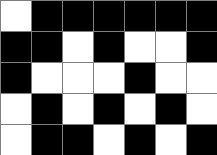[["white", "black", "black", "black", "black", "black", "black"], ["black", "black", "white", "black", "white", "white", "black"], ["black", "white", "white", "white", "black", "white", "white"], ["white", "black", "white", "black", "white", "black", "white"], ["white", "black", "black", "white", "black", "white", "black"]]